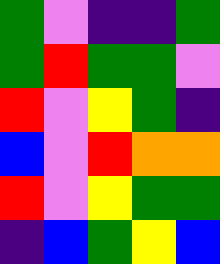[["green", "violet", "indigo", "indigo", "green"], ["green", "red", "green", "green", "violet"], ["red", "violet", "yellow", "green", "indigo"], ["blue", "violet", "red", "orange", "orange"], ["red", "violet", "yellow", "green", "green"], ["indigo", "blue", "green", "yellow", "blue"]]